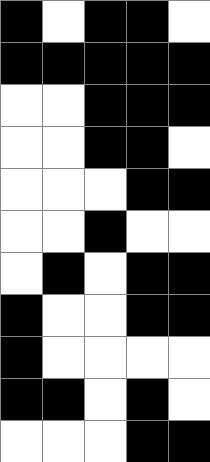[["black", "white", "black", "black", "white"], ["black", "black", "black", "black", "black"], ["white", "white", "black", "black", "black"], ["white", "white", "black", "black", "white"], ["white", "white", "white", "black", "black"], ["white", "white", "black", "white", "white"], ["white", "black", "white", "black", "black"], ["black", "white", "white", "black", "black"], ["black", "white", "white", "white", "white"], ["black", "black", "white", "black", "white"], ["white", "white", "white", "black", "black"]]